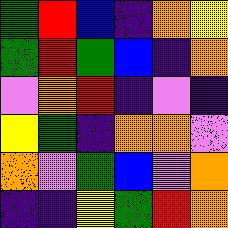[["green", "red", "blue", "indigo", "orange", "yellow"], ["green", "red", "green", "blue", "indigo", "orange"], ["violet", "orange", "red", "indigo", "violet", "indigo"], ["yellow", "green", "indigo", "orange", "orange", "violet"], ["orange", "violet", "green", "blue", "violet", "orange"], ["indigo", "indigo", "yellow", "green", "red", "orange"]]